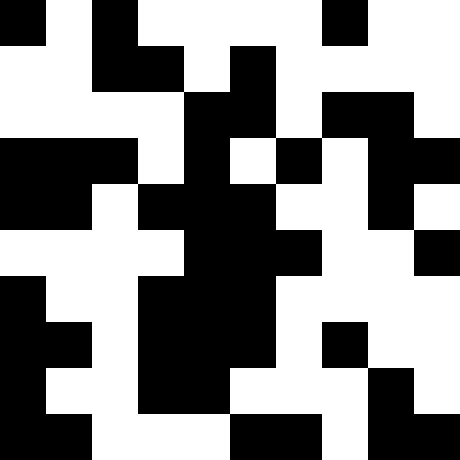[["black", "white", "black", "white", "white", "white", "white", "black", "white", "white"], ["white", "white", "black", "black", "white", "black", "white", "white", "white", "white"], ["white", "white", "white", "white", "black", "black", "white", "black", "black", "white"], ["black", "black", "black", "white", "black", "white", "black", "white", "black", "black"], ["black", "black", "white", "black", "black", "black", "white", "white", "black", "white"], ["white", "white", "white", "white", "black", "black", "black", "white", "white", "black"], ["black", "white", "white", "black", "black", "black", "white", "white", "white", "white"], ["black", "black", "white", "black", "black", "black", "white", "black", "white", "white"], ["black", "white", "white", "black", "black", "white", "white", "white", "black", "white"], ["black", "black", "white", "white", "white", "black", "black", "white", "black", "black"]]